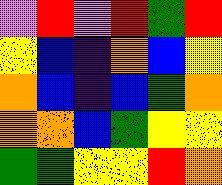[["violet", "red", "violet", "red", "green", "red"], ["yellow", "blue", "indigo", "orange", "blue", "yellow"], ["orange", "blue", "indigo", "blue", "green", "orange"], ["orange", "orange", "blue", "green", "yellow", "yellow"], ["green", "green", "yellow", "yellow", "red", "orange"]]